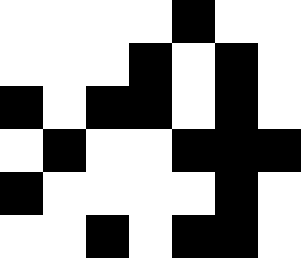[["white", "white", "white", "white", "black", "white", "white"], ["white", "white", "white", "black", "white", "black", "white"], ["black", "white", "black", "black", "white", "black", "white"], ["white", "black", "white", "white", "black", "black", "black"], ["black", "white", "white", "white", "white", "black", "white"], ["white", "white", "black", "white", "black", "black", "white"]]